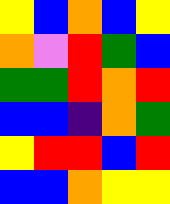[["yellow", "blue", "orange", "blue", "yellow"], ["orange", "violet", "red", "green", "blue"], ["green", "green", "red", "orange", "red"], ["blue", "blue", "indigo", "orange", "green"], ["yellow", "red", "red", "blue", "red"], ["blue", "blue", "orange", "yellow", "yellow"]]